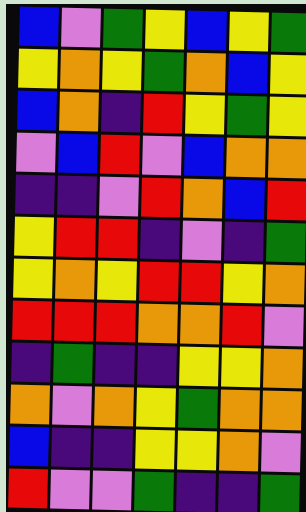[["blue", "violet", "green", "yellow", "blue", "yellow", "green"], ["yellow", "orange", "yellow", "green", "orange", "blue", "yellow"], ["blue", "orange", "indigo", "red", "yellow", "green", "yellow"], ["violet", "blue", "red", "violet", "blue", "orange", "orange"], ["indigo", "indigo", "violet", "red", "orange", "blue", "red"], ["yellow", "red", "red", "indigo", "violet", "indigo", "green"], ["yellow", "orange", "yellow", "red", "red", "yellow", "orange"], ["red", "red", "red", "orange", "orange", "red", "violet"], ["indigo", "green", "indigo", "indigo", "yellow", "yellow", "orange"], ["orange", "violet", "orange", "yellow", "green", "orange", "orange"], ["blue", "indigo", "indigo", "yellow", "yellow", "orange", "violet"], ["red", "violet", "violet", "green", "indigo", "indigo", "green"]]